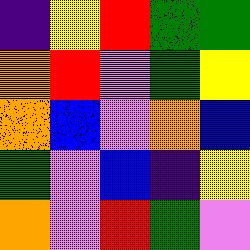[["indigo", "yellow", "red", "green", "green"], ["orange", "red", "violet", "green", "yellow"], ["orange", "blue", "violet", "orange", "blue"], ["green", "violet", "blue", "indigo", "yellow"], ["orange", "violet", "red", "green", "violet"]]